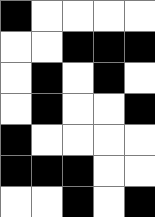[["black", "white", "white", "white", "white"], ["white", "white", "black", "black", "black"], ["white", "black", "white", "black", "white"], ["white", "black", "white", "white", "black"], ["black", "white", "white", "white", "white"], ["black", "black", "black", "white", "white"], ["white", "white", "black", "white", "black"]]